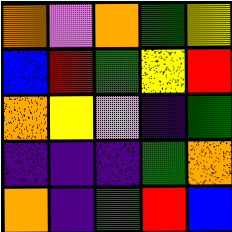[["orange", "violet", "orange", "green", "yellow"], ["blue", "red", "green", "yellow", "red"], ["orange", "yellow", "violet", "indigo", "green"], ["indigo", "indigo", "indigo", "green", "orange"], ["orange", "indigo", "green", "red", "blue"]]